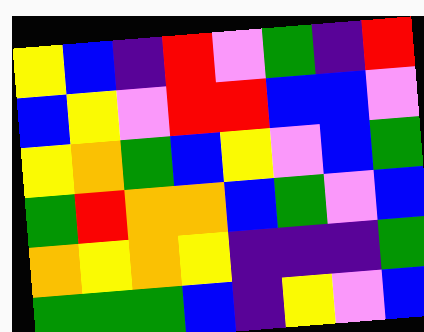[["yellow", "blue", "indigo", "red", "violet", "green", "indigo", "red"], ["blue", "yellow", "violet", "red", "red", "blue", "blue", "violet"], ["yellow", "orange", "green", "blue", "yellow", "violet", "blue", "green"], ["green", "red", "orange", "orange", "blue", "green", "violet", "blue"], ["orange", "yellow", "orange", "yellow", "indigo", "indigo", "indigo", "green"], ["green", "green", "green", "blue", "indigo", "yellow", "violet", "blue"]]